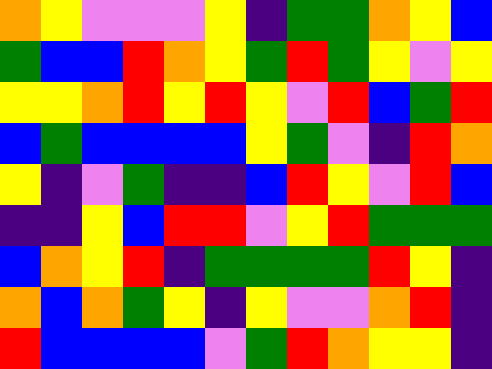[["orange", "yellow", "violet", "violet", "violet", "yellow", "indigo", "green", "green", "orange", "yellow", "blue"], ["green", "blue", "blue", "red", "orange", "yellow", "green", "red", "green", "yellow", "violet", "yellow"], ["yellow", "yellow", "orange", "red", "yellow", "red", "yellow", "violet", "red", "blue", "green", "red"], ["blue", "green", "blue", "blue", "blue", "blue", "yellow", "green", "violet", "indigo", "red", "orange"], ["yellow", "indigo", "violet", "green", "indigo", "indigo", "blue", "red", "yellow", "violet", "red", "blue"], ["indigo", "indigo", "yellow", "blue", "red", "red", "violet", "yellow", "red", "green", "green", "green"], ["blue", "orange", "yellow", "red", "indigo", "green", "green", "green", "green", "red", "yellow", "indigo"], ["orange", "blue", "orange", "green", "yellow", "indigo", "yellow", "violet", "violet", "orange", "red", "indigo"], ["red", "blue", "blue", "blue", "blue", "violet", "green", "red", "orange", "yellow", "yellow", "indigo"]]